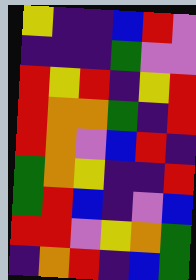[["yellow", "indigo", "indigo", "blue", "red", "violet"], ["indigo", "indigo", "indigo", "green", "violet", "violet"], ["red", "yellow", "red", "indigo", "yellow", "red"], ["red", "orange", "orange", "green", "indigo", "red"], ["red", "orange", "violet", "blue", "red", "indigo"], ["green", "orange", "yellow", "indigo", "indigo", "red"], ["green", "red", "blue", "indigo", "violet", "blue"], ["red", "red", "violet", "yellow", "orange", "green"], ["indigo", "orange", "red", "indigo", "blue", "green"]]